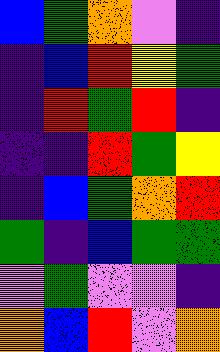[["blue", "green", "orange", "violet", "indigo"], ["indigo", "blue", "red", "yellow", "green"], ["indigo", "red", "green", "red", "indigo"], ["indigo", "indigo", "red", "green", "yellow"], ["indigo", "blue", "green", "orange", "red"], ["green", "indigo", "blue", "green", "green"], ["violet", "green", "violet", "violet", "indigo"], ["orange", "blue", "red", "violet", "orange"]]